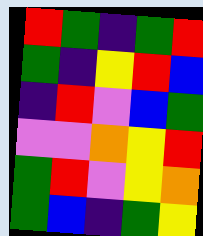[["red", "green", "indigo", "green", "red"], ["green", "indigo", "yellow", "red", "blue"], ["indigo", "red", "violet", "blue", "green"], ["violet", "violet", "orange", "yellow", "red"], ["green", "red", "violet", "yellow", "orange"], ["green", "blue", "indigo", "green", "yellow"]]